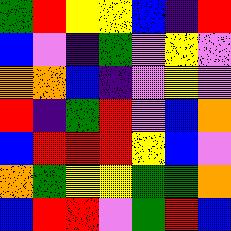[["green", "red", "yellow", "yellow", "blue", "indigo", "red"], ["blue", "violet", "indigo", "green", "violet", "yellow", "violet"], ["orange", "orange", "blue", "indigo", "violet", "yellow", "violet"], ["red", "indigo", "green", "red", "violet", "blue", "orange"], ["blue", "red", "red", "red", "yellow", "blue", "violet"], ["orange", "green", "yellow", "yellow", "green", "green", "orange"], ["blue", "red", "red", "violet", "green", "red", "blue"]]